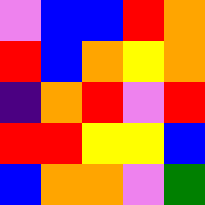[["violet", "blue", "blue", "red", "orange"], ["red", "blue", "orange", "yellow", "orange"], ["indigo", "orange", "red", "violet", "red"], ["red", "red", "yellow", "yellow", "blue"], ["blue", "orange", "orange", "violet", "green"]]